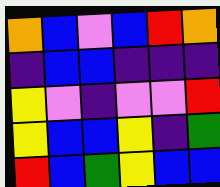[["orange", "blue", "violet", "blue", "red", "orange"], ["indigo", "blue", "blue", "indigo", "indigo", "indigo"], ["yellow", "violet", "indigo", "violet", "violet", "red"], ["yellow", "blue", "blue", "yellow", "indigo", "green"], ["red", "blue", "green", "yellow", "blue", "blue"]]